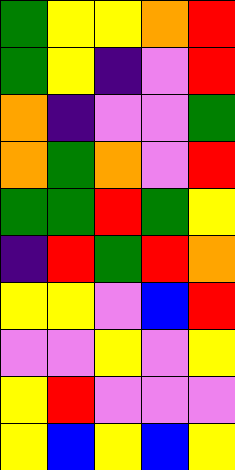[["green", "yellow", "yellow", "orange", "red"], ["green", "yellow", "indigo", "violet", "red"], ["orange", "indigo", "violet", "violet", "green"], ["orange", "green", "orange", "violet", "red"], ["green", "green", "red", "green", "yellow"], ["indigo", "red", "green", "red", "orange"], ["yellow", "yellow", "violet", "blue", "red"], ["violet", "violet", "yellow", "violet", "yellow"], ["yellow", "red", "violet", "violet", "violet"], ["yellow", "blue", "yellow", "blue", "yellow"]]